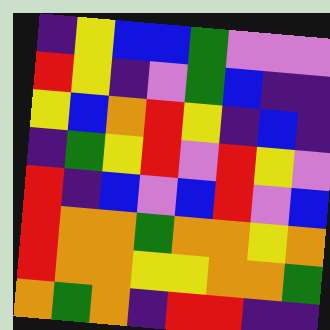[["indigo", "yellow", "blue", "blue", "green", "violet", "violet", "violet"], ["red", "yellow", "indigo", "violet", "green", "blue", "indigo", "indigo"], ["yellow", "blue", "orange", "red", "yellow", "indigo", "blue", "indigo"], ["indigo", "green", "yellow", "red", "violet", "red", "yellow", "violet"], ["red", "indigo", "blue", "violet", "blue", "red", "violet", "blue"], ["red", "orange", "orange", "green", "orange", "orange", "yellow", "orange"], ["red", "orange", "orange", "yellow", "yellow", "orange", "orange", "green"], ["orange", "green", "orange", "indigo", "red", "red", "indigo", "indigo"]]